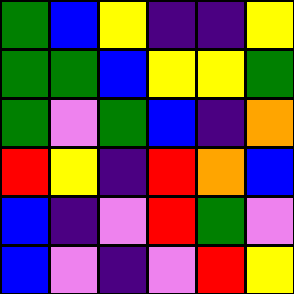[["green", "blue", "yellow", "indigo", "indigo", "yellow"], ["green", "green", "blue", "yellow", "yellow", "green"], ["green", "violet", "green", "blue", "indigo", "orange"], ["red", "yellow", "indigo", "red", "orange", "blue"], ["blue", "indigo", "violet", "red", "green", "violet"], ["blue", "violet", "indigo", "violet", "red", "yellow"]]